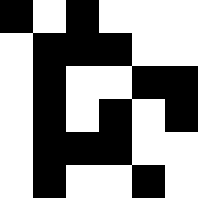[["black", "white", "black", "white", "white", "white"], ["white", "black", "black", "black", "white", "white"], ["white", "black", "white", "white", "black", "black"], ["white", "black", "white", "black", "white", "black"], ["white", "black", "black", "black", "white", "white"], ["white", "black", "white", "white", "black", "white"]]